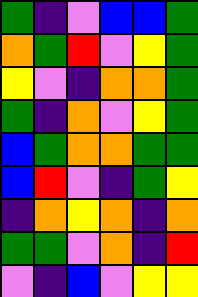[["green", "indigo", "violet", "blue", "blue", "green"], ["orange", "green", "red", "violet", "yellow", "green"], ["yellow", "violet", "indigo", "orange", "orange", "green"], ["green", "indigo", "orange", "violet", "yellow", "green"], ["blue", "green", "orange", "orange", "green", "green"], ["blue", "red", "violet", "indigo", "green", "yellow"], ["indigo", "orange", "yellow", "orange", "indigo", "orange"], ["green", "green", "violet", "orange", "indigo", "red"], ["violet", "indigo", "blue", "violet", "yellow", "yellow"]]